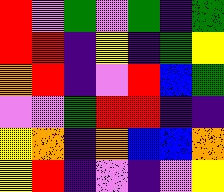[["red", "violet", "green", "violet", "green", "indigo", "green"], ["red", "red", "indigo", "yellow", "indigo", "green", "yellow"], ["orange", "red", "indigo", "violet", "red", "blue", "green"], ["violet", "violet", "green", "red", "red", "indigo", "indigo"], ["yellow", "orange", "indigo", "orange", "blue", "blue", "orange"], ["yellow", "red", "indigo", "violet", "indigo", "violet", "yellow"]]